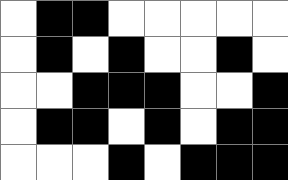[["white", "black", "black", "white", "white", "white", "white", "white"], ["white", "black", "white", "black", "white", "white", "black", "white"], ["white", "white", "black", "black", "black", "white", "white", "black"], ["white", "black", "black", "white", "black", "white", "black", "black"], ["white", "white", "white", "black", "white", "black", "black", "black"]]